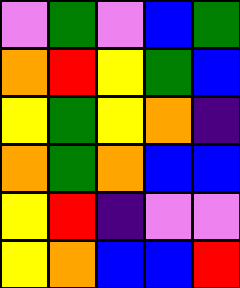[["violet", "green", "violet", "blue", "green"], ["orange", "red", "yellow", "green", "blue"], ["yellow", "green", "yellow", "orange", "indigo"], ["orange", "green", "orange", "blue", "blue"], ["yellow", "red", "indigo", "violet", "violet"], ["yellow", "orange", "blue", "blue", "red"]]